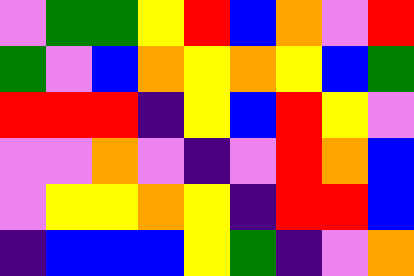[["violet", "green", "green", "yellow", "red", "blue", "orange", "violet", "red"], ["green", "violet", "blue", "orange", "yellow", "orange", "yellow", "blue", "green"], ["red", "red", "red", "indigo", "yellow", "blue", "red", "yellow", "violet"], ["violet", "violet", "orange", "violet", "indigo", "violet", "red", "orange", "blue"], ["violet", "yellow", "yellow", "orange", "yellow", "indigo", "red", "red", "blue"], ["indigo", "blue", "blue", "blue", "yellow", "green", "indigo", "violet", "orange"]]